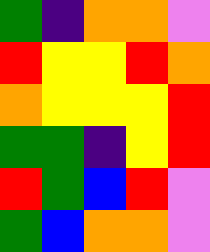[["green", "indigo", "orange", "orange", "violet"], ["red", "yellow", "yellow", "red", "orange"], ["orange", "yellow", "yellow", "yellow", "red"], ["green", "green", "indigo", "yellow", "red"], ["red", "green", "blue", "red", "violet"], ["green", "blue", "orange", "orange", "violet"]]